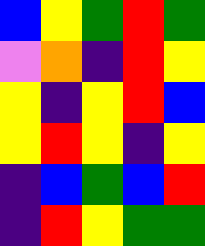[["blue", "yellow", "green", "red", "green"], ["violet", "orange", "indigo", "red", "yellow"], ["yellow", "indigo", "yellow", "red", "blue"], ["yellow", "red", "yellow", "indigo", "yellow"], ["indigo", "blue", "green", "blue", "red"], ["indigo", "red", "yellow", "green", "green"]]